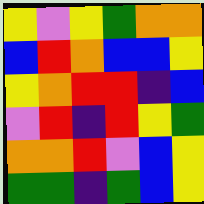[["yellow", "violet", "yellow", "green", "orange", "orange"], ["blue", "red", "orange", "blue", "blue", "yellow"], ["yellow", "orange", "red", "red", "indigo", "blue"], ["violet", "red", "indigo", "red", "yellow", "green"], ["orange", "orange", "red", "violet", "blue", "yellow"], ["green", "green", "indigo", "green", "blue", "yellow"]]